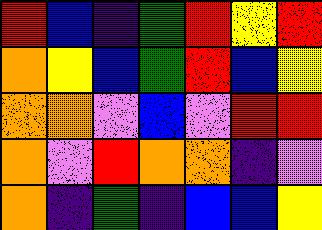[["red", "blue", "indigo", "green", "red", "yellow", "red"], ["orange", "yellow", "blue", "green", "red", "blue", "yellow"], ["orange", "orange", "violet", "blue", "violet", "red", "red"], ["orange", "violet", "red", "orange", "orange", "indigo", "violet"], ["orange", "indigo", "green", "indigo", "blue", "blue", "yellow"]]